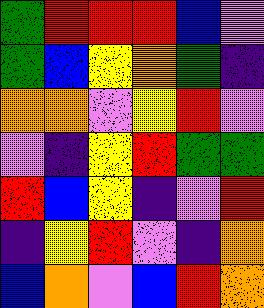[["green", "red", "red", "red", "blue", "violet"], ["green", "blue", "yellow", "orange", "green", "indigo"], ["orange", "orange", "violet", "yellow", "red", "violet"], ["violet", "indigo", "yellow", "red", "green", "green"], ["red", "blue", "yellow", "indigo", "violet", "red"], ["indigo", "yellow", "red", "violet", "indigo", "orange"], ["blue", "orange", "violet", "blue", "red", "orange"]]